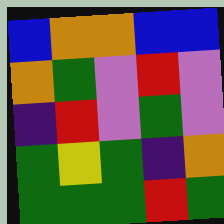[["blue", "orange", "orange", "blue", "blue"], ["orange", "green", "violet", "red", "violet"], ["indigo", "red", "violet", "green", "violet"], ["green", "yellow", "green", "indigo", "orange"], ["green", "green", "green", "red", "green"]]